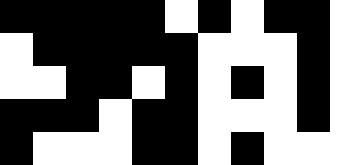[["black", "black", "black", "black", "black", "white", "black", "white", "black", "black", "white"], ["white", "black", "black", "black", "black", "black", "white", "white", "white", "black", "white"], ["white", "white", "black", "black", "white", "black", "white", "black", "white", "black", "white"], ["black", "black", "black", "white", "black", "black", "white", "white", "white", "black", "white"], ["black", "white", "white", "white", "black", "black", "white", "black", "white", "white", "white"]]